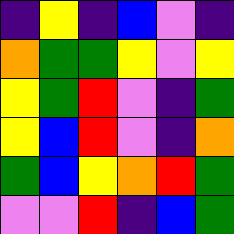[["indigo", "yellow", "indigo", "blue", "violet", "indigo"], ["orange", "green", "green", "yellow", "violet", "yellow"], ["yellow", "green", "red", "violet", "indigo", "green"], ["yellow", "blue", "red", "violet", "indigo", "orange"], ["green", "blue", "yellow", "orange", "red", "green"], ["violet", "violet", "red", "indigo", "blue", "green"]]